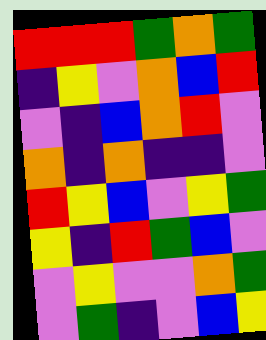[["red", "red", "red", "green", "orange", "green"], ["indigo", "yellow", "violet", "orange", "blue", "red"], ["violet", "indigo", "blue", "orange", "red", "violet"], ["orange", "indigo", "orange", "indigo", "indigo", "violet"], ["red", "yellow", "blue", "violet", "yellow", "green"], ["yellow", "indigo", "red", "green", "blue", "violet"], ["violet", "yellow", "violet", "violet", "orange", "green"], ["violet", "green", "indigo", "violet", "blue", "yellow"]]